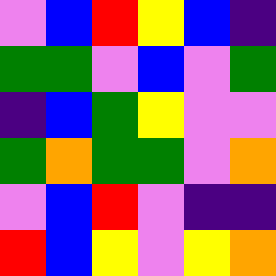[["violet", "blue", "red", "yellow", "blue", "indigo"], ["green", "green", "violet", "blue", "violet", "green"], ["indigo", "blue", "green", "yellow", "violet", "violet"], ["green", "orange", "green", "green", "violet", "orange"], ["violet", "blue", "red", "violet", "indigo", "indigo"], ["red", "blue", "yellow", "violet", "yellow", "orange"]]